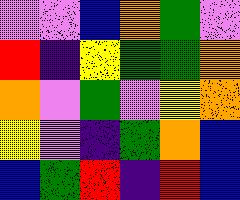[["violet", "violet", "blue", "orange", "green", "violet"], ["red", "indigo", "yellow", "green", "green", "orange"], ["orange", "violet", "green", "violet", "yellow", "orange"], ["yellow", "violet", "indigo", "green", "orange", "blue"], ["blue", "green", "red", "indigo", "red", "blue"]]